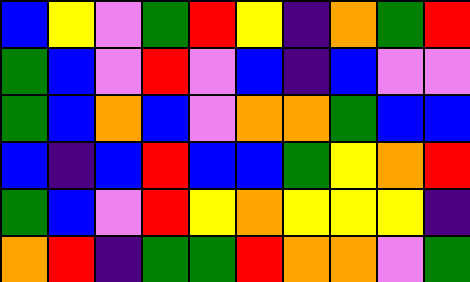[["blue", "yellow", "violet", "green", "red", "yellow", "indigo", "orange", "green", "red"], ["green", "blue", "violet", "red", "violet", "blue", "indigo", "blue", "violet", "violet"], ["green", "blue", "orange", "blue", "violet", "orange", "orange", "green", "blue", "blue"], ["blue", "indigo", "blue", "red", "blue", "blue", "green", "yellow", "orange", "red"], ["green", "blue", "violet", "red", "yellow", "orange", "yellow", "yellow", "yellow", "indigo"], ["orange", "red", "indigo", "green", "green", "red", "orange", "orange", "violet", "green"]]